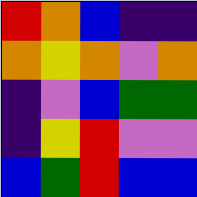[["red", "orange", "blue", "indigo", "indigo"], ["orange", "yellow", "orange", "violet", "orange"], ["indigo", "violet", "blue", "green", "green"], ["indigo", "yellow", "red", "violet", "violet"], ["blue", "green", "red", "blue", "blue"]]